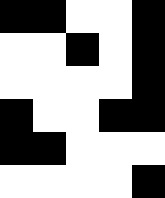[["black", "black", "white", "white", "black"], ["white", "white", "black", "white", "black"], ["white", "white", "white", "white", "black"], ["black", "white", "white", "black", "black"], ["black", "black", "white", "white", "white"], ["white", "white", "white", "white", "black"]]